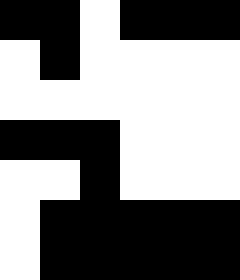[["black", "black", "white", "black", "black", "black"], ["white", "black", "white", "white", "white", "white"], ["white", "white", "white", "white", "white", "white"], ["black", "black", "black", "white", "white", "white"], ["white", "white", "black", "white", "white", "white"], ["white", "black", "black", "black", "black", "black"], ["white", "black", "black", "black", "black", "black"]]